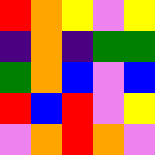[["red", "orange", "yellow", "violet", "yellow"], ["indigo", "orange", "indigo", "green", "green"], ["green", "orange", "blue", "violet", "blue"], ["red", "blue", "red", "violet", "yellow"], ["violet", "orange", "red", "orange", "violet"]]